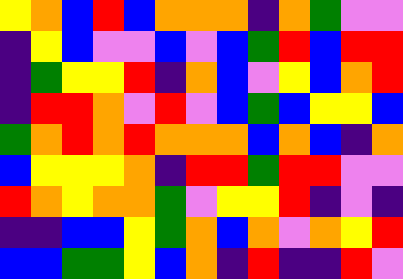[["yellow", "orange", "blue", "red", "blue", "orange", "orange", "orange", "indigo", "orange", "green", "violet", "violet"], ["indigo", "yellow", "blue", "violet", "violet", "blue", "violet", "blue", "green", "red", "blue", "red", "red"], ["indigo", "green", "yellow", "yellow", "red", "indigo", "orange", "blue", "violet", "yellow", "blue", "orange", "red"], ["indigo", "red", "red", "orange", "violet", "red", "violet", "blue", "green", "blue", "yellow", "yellow", "blue"], ["green", "orange", "red", "orange", "red", "orange", "orange", "orange", "blue", "orange", "blue", "indigo", "orange"], ["blue", "yellow", "yellow", "yellow", "orange", "indigo", "red", "red", "green", "red", "red", "violet", "violet"], ["red", "orange", "yellow", "orange", "orange", "green", "violet", "yellow", "yellow", "red", "indigo", "violet", "indigo"], ["indigo", "indigo", "blue", "blue", "yellow", "green", "orange", "blue", "orange", "violet", "orange", "yellow", "red"], ["blue", "blue", "green", "green", "yellow", "blue", "orange", "indigo", "red", "indigo", "indigo", "red", "violet"]]